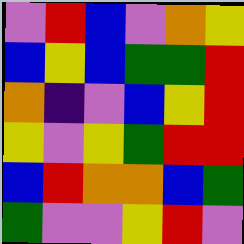[["violet", "red", "blue", "violet", "orange", "yellow"], ["blue", "yellow", "blue", "green", "green", "red"], ["orange", "indigo", "violet", "blue", "yellow", "red"], ["yellow", "violet", "yellow", "green", "red", "red"], ["blue", "red", "orange", "orange", "blue", "green"], ["green", "violet", "violet", "yellow", "red", "violet"]]